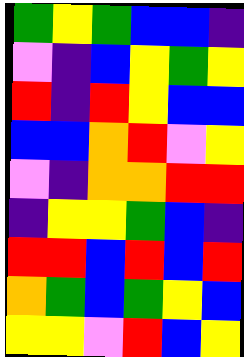[["green", "yellow", "green", "blue", "blue", "indigo"], ["violet", "indigo", "blue", "yellow", "green", "yellow"], ["red", "indigo", "red", "yellow", "blue", "blue"], ["blue", "blue", "orange", "red", "violet", "yellow"], ["violet", "indigo", "orange", "orange", "red", "red"], ["indigo", "yellow", "yellow", "green", "blue", "indigo"], ["red", "red", "blue", "red", "blue", "red"], ["orange", "green", "blue", "green", "yellow", "blue"], ["yellow", "yellow", "violet", "red", "blue", "yellow"]]